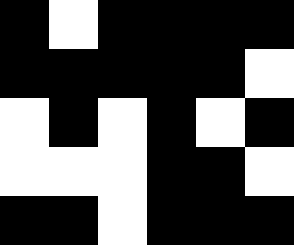[["black", "white", "black", "black", "black", "black"], ["black", "black", "black", "black", "black", "white"], ["white", "black", "white", "black", "white", "black"], ["white", "white", "white", "black", "black", "white"], ["black", "black", "white", "black", "black", "black"]]